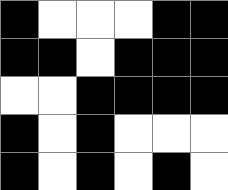[["black", "white", "white", "white", "black", "black"], ["black", "black", "white", "black", "black", "black"], ["white", "white", "black", "black", "black", "black"], ["black", "white", "black", "white", "white", "white"], ["black", "white", "black", "white", "black", "white"]]